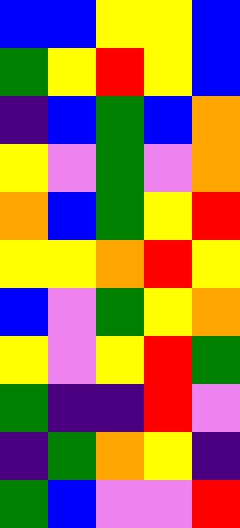[["blue", "blue", "yellow", "yellow", "blue"], ["green", "yellow", "red", "yellow", "blue"], ["indigo", "blue", "green", "blue", "orange"], ["yellow", "violet", "green", "violet", "orange"], ["orange", "blue", "green", "yellow", "red"], ["yellow", "yellow", "orange", "red", "yellow"], ["blue", "violet", "green", "yellow", "orange"], ["yellow", "violet", "yellow", "red", "green"], ["green", "indigo", "indigo", "red", "violet"], ["indigo", "green", "orange", "yellow", "indigo"], ["green", "blue", "violet", "violet", "red"]]